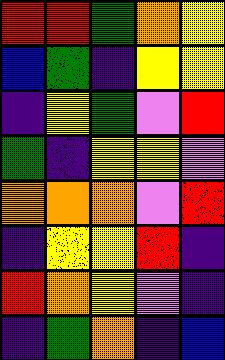[["red", "red", "green", "orange", "yellow"], ["blue", "green", "indigo", "yellow", "yellow"], ["indigo", "yellow", "green", "violet", "red"], ["green", "indigo", "yellow", "yellow", "violet"], ["orange", "orange", "orange", "violet", "red"], ["indigo", "yellow", "yellow", "red", "indigo"], ["red", "orange", "yellow", "violet", "indigo"], ["indigo", "green", "orange", "indigo", "blue"]]